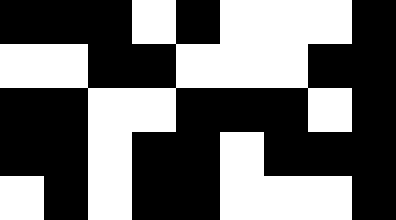[["black", "black", "black", "white", "black", "white", "white", "white", "black"], ["white", "white", "black", "black", "white", "white", "white", "black", "black"], ["black", "black", "white", "white", "black", "black", "black", "white", "black"], ["black", "black", "white", "black", "black", "white", "black", "black", "black"], ["white", "black", "white", "black", "black", "white", "white", "white", "black"]]